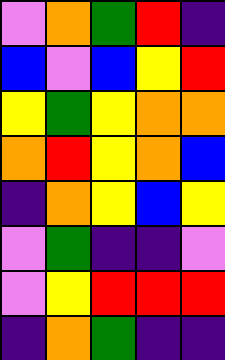[["violet", "orange", "green", "red", "indigo"], ["blue", "violet", "blue", "yellow", "red"], ["yellow", "green", "yellow", "orange", "orange"], ["orange", "red", "yellow", "orange", "blue"], ["indigo", "orange", "yellow", "blue", "yellow"], ["violet", "green", "indigo", "indigo", "violet"], ["violet", "yellow", "red", "red", "red"], ["indigo", "orange", "green", "indigo", "indigo"]]